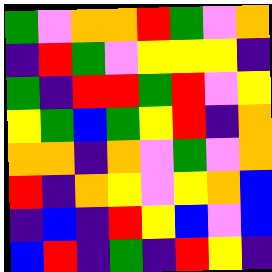[["green", "violet", "orange", "orange", "red", "green", "violet", "orange"], ["indigo", "red", "green", "violet", "yellow", "yellow", "yellow", "indigo"], ["green", "indigo", "red", "red", "green", "red", "violet", "yellow"], ["yellow", "green", "blue", "green", "yellow", "red", "indigo", "orange"], ["orange", "orange", "indigo", "orange", "violet", "green", "violet", "orange"], ["red", "indigo", "orange", "yellow", "violet", "yellow", "orange", "blue"], ["indigo", "blue", "indigo", "red", "yellow", "blue", "violet", "blue"], ["blue", "red", "indigo", "green", "indigo", "red", "yellow", "indigo"]]